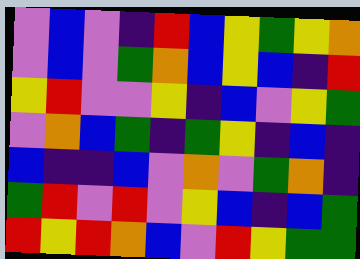[["violet", "blue", "violet", "indigo", "red", "blue", "yellow", "green", "yellow", "orange"], ["violet", "blue", "violet", "green", "orange", "blue", "yellow", "blue", "indigo", "red"], ["yellow", "red", "violet", "violet", "yellow", "indigo", "blue", "violet", "yellow", "green"], ["violet", "orange", "blue", "green", "indigo", "green", "yellow", "indigo", "blue", "indigo"], ["blue", "indigo", "indigo", "blue", "violet", "orange", "violet", "green", "orange", "indigo"], ["green", "red", "violet", "red", "violet", "yellow", "blue", "indigo", "blue", "green"], ["red", "yellow", "red", "orange", "blue", "violet", "red", "yellow", "green", "green"]]